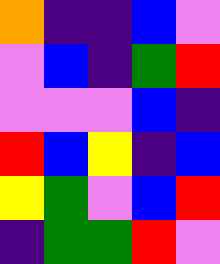[["orange", "indigo", "indigo", "blue", "violet"], ["violet", "blue", "indigo", "green", "red"], ["violet", "violet", "violet", "blue", "indigo"], ["red", "blue", "yellow", "indigo", "blue"], ["yellow", "green", "violet", "blue", "red"], ["indigo", "green", "green", "red", "violet"]]